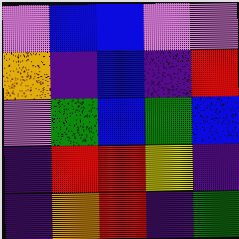[["violet", "blue", "blue", "violet", "violet"], ["orange", "indigo", "blue", "indigo", "red"], ["violet", "green", "blue", "green", "blue"], ["indigo", "red", "red", "yellow", "indigo"], ["indigo", "orange", "red", "indigo", "green"]]